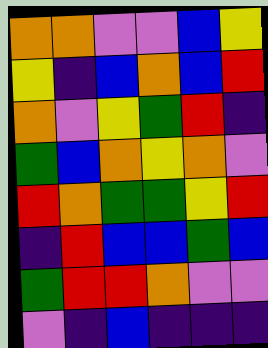[["orange", "orange", "violet", "violet", "blue", "yellow"], ["yellow", "indigo", "blue", "orange", "blue", "red"], ["orange", "violet", "yellow", "green", "red", "indigo"], ["green", "blue", "orange", "yellow", "orange", "violet"], ["red", "orange", "green", "green", "yellow", "red"], ["indigo", "red", "blue", "blue", "green", "blue"], ["green", "red", "red", "orange", "violet", "violet"], ["violet", "indigo", "blue", "indigo", "indigo", "indigo"]]